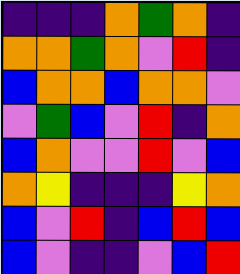[["indigo", "indigo", "indigo", "orange", "green", "orange", "indigo"], ["orange", "orange", "green", "orange", "violet", "red", "indigo"], ["blue", "orange", "orange", "blue", "orange", "orange", "violet"], ["violet", "green", "blue", "violet", "red", "indigo", "orange"], ["blue", "orange", "violet", "violet", "red", "violet", "blue"], ["orange", "yellow", "indigo", "indigo", "indigo", "yellow", "orange"], ["blue", "violet", "red", "indigo", "blue", "red", "blue"], ["blue", "violet", "indigo", "indigo", "violet", "blue", "red"]]